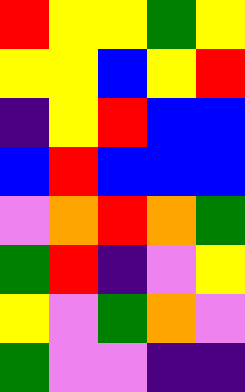[["red", "yellow", "yellow", "green", "yellow"], ["yellow", "yellow", "blue", "yellow", "red"], ["indigo", "yellow", "red", "blue", "blue"], ["blue", "red", "blue", "blue", "blue"], ["violet", "orange", "red", "orange", "green"], ["green", "red", "indigo", "violet", "yellow"], ["yellow", "violet", "green", "orange", "violet"], ["green", "violet", "violet", "indigo", "indigo"]]